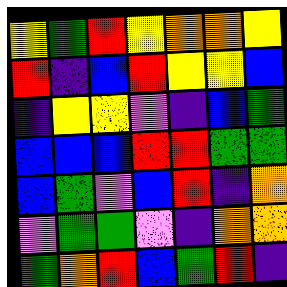[["yellow", "green", "red", "yellow", "orange", "orange", "yellow"], ["red", "indigo", "blue", "red", "yellow", "yellow", "blue"], ["indigo", "yellow", "yellow", "violet", "indigo", "blue", "green"], ["blue", "blue", "blue", "red", "red", "green", "green"], ["blue", "green", "violet", "blue", "red", "indigo", "orange"], ["violet", "green", "green", "violet", "indigo", "orange", "orange"], ["green", "orange", "red", "blue", "green", "red", "indigo"]]